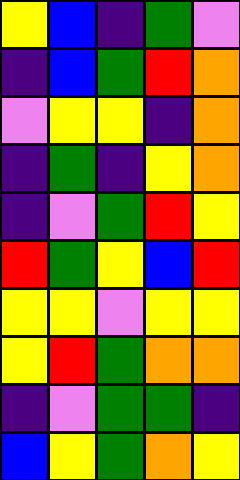[["yellow", "blue", "indigo", "green", "violet"], ["indigo", "blue", "green", "red", "orange"], ["violet", "yellow", "yellow", "indigo", "orange"], ["indigo", "green", "indigo", "yellow", "orange"], ["indigo", "violet", "green", "red", "yellow"], ["red", "green", "yellow", "blue", "red"], ["yellow", "yellow", "violet", "yellow", "yellow"], ["yellow", "red", "green", "orange", "orange"], ["indigo", "violet", "green", "green", "indigo"], ["blue", "yellow", "green", "orange", "yellow"]]